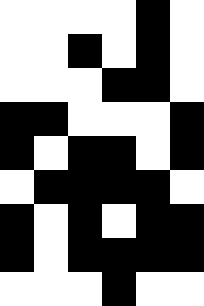[["white", "white", "white", "white", "black", "white"], ["white", "white", "black", "white", "black", "white"], ["white", "white", "white", "black", "black", "white"], ["black", "black", "white", "white", "white", "black"], ["black", "white", "black", "black", "white", "black"], ["white", "black", "black", "black", "black", "white"], ["black", "white", "black", "white", "black", "black"], ["black", "white", "black", "black", "black", "black"], ["white", "white", "white", "black", "white", "white"]]